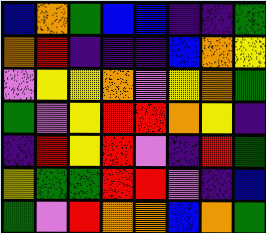[["blue", "orange", "green", "blue", "blue", "indigo", "indigo", "green"], ["orange", "red", "indigo", "indigo", "indigo", "blue", "orange", "yellow"], ["violet", "yellow", "yellow", "orange", "violet", "yellow", "orange", "green"], ["green", "violet", "yellow", "red", "red", "orange", "yellow", "indigo"], ["indigo", "red", "yellow", "red", "violet", "indigo", "red", "green"], ["yellow", "green", "green", "red", "red", "violet", "indigo", "blue"], ["green", "violet", "red", "orange", "orange", "blue", "orange", "green"]]